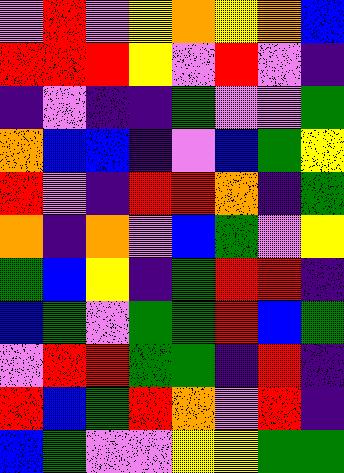[["violet", "red", "violet", "yellow", "orange", "yellow", "orange", "blue"], ["red", "red", "red", "yellow", "violet", "red", "violet", "indigo"], ["indigo", "violet", "indigo", "indigo", "green", "violet", "violet", "green"], ["orange", "blue", "blue", "indigo", "violet", "blue", "green", "yellow"], ["red", "violet", "indigo", "red", "red", "orange", "indigo", "green"], ["orange", "indigo", "orange", "violet", "blue", "green", "violet", "yellow"], ["green", "blue", "yellow", "indigo", "green", "red", "red", "indigo"], ["blue", "green", "violet", "green", "green", "red", "blue", "green"], ["violet", "red", "red", "green", "green", "indigo", "red", "indigo"], ["red", "blue", "green", "red", "orange", "violet", "red", "indigo"], ["blue", "green", "violet", "violet", "yellow", "yellow", "green", "green"]]